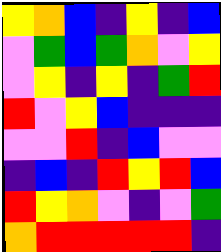[["yellow", "orange", "blue", "indigo", "yellow", "indigo", "blue"], ["violet", "green", "blue", "green", "orange", "violet", "yellow"], ["violet", "yellow", "indigo", "yellow", "indigo", "green", "red"], ["red", "violet", "yellow", "blue", "indigo", "indigo", "indigo"], ["violet", "violet", "red", "indigo", "blue", "violet", "violet"], ["indigo", "blue", "indigo", "red", "yellow", "red", "blue"], ["red", "yellow", "orange", "violet", "indigo", "violet", "green"], ["orange", "red", "red", "red", "red", "red", "indigo"]]